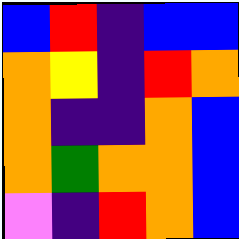[["blue", "red", "indigo", "blue", "blue"], ["orange", "yellow", "indigo", "red", "orange"], ["orange", "indigo", "indigo", "orange", "blue"], ["orange", "green", "orange", "orange", "blue"], ["violet", "indigo", "red", "orange", "blue"]]